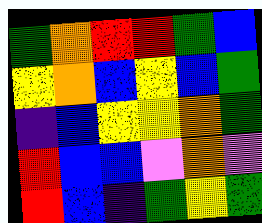[["green", "orange", "red", "red", "green", "blue"], ["yellow", "orange", "blue", "yellow", "blue", "green"], ["indigo", "blue", "yellow", "yellow", "orange", "green"], ["red", "blue", "blue", "violet", "orange", "violet"], ["red", "blue", "indigo", "green", "yellow", "green"]]